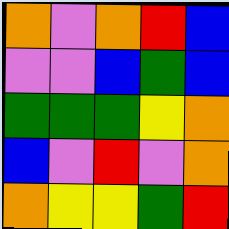[["orange", "violet", "orange", "red", "blue"], ["violet", "violet", "blue", "green", "blue"], ["green", "green", "green", "yellow", "orange"], ["blue", "violet", "red", "violet", "orange"], ["orange", "yellow", "yellow", "green", "red"]]